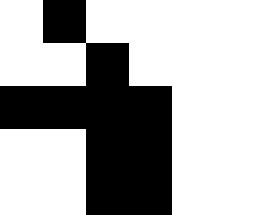[["white", "black", "white", "white", "white", "white"], ["white", "white", "black", "white", "white", "white"], ["black", "black", "black", "black", "white", "white"], ["white", "white", "black", "black", "white", "white"], ["white", "white", "black", "black", "white", "white"]]